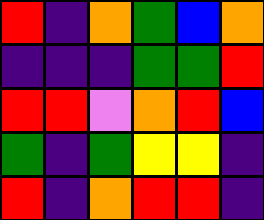[["red", "indigo", "orange", "green", "blue", "orange"], ["indigo", "indigo", "indigo", "green", "green", "red"], ["red", "red", "violet", "orange", "red", "blue"], ["green", "indigo", "green", "yellow", "yellow", "indigo"], ["red", "indigo", "orange", "red", "red", "indigo"]]